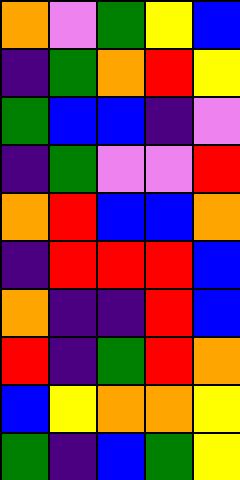[["orange", "violet", "green", "yellow", "blue"], ["indigo", "green", "orange", "red", "yellow"], ["green", "blue", "blue", "indigo", "violet"], ["indigo", "green", "violet", "violet", "red"], ["orange", "red", "blue", "blue", "orange"], ["indigo", "red", "red", "red", "blue"], ["orange", "indigo", "indigo", "red", "blue"], ["red", "indigo", "green", "red", "orange"], ["blue", "yellow", "orange", "orange", "yellow"], ["green", "indigo", "blue", "green", "yellow"]]